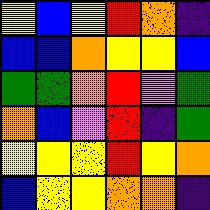[["yellow", "blue", "yellow", "red", "orange", "indigo"], ["blue", "blue", "orange", "yellow", "yellow", "blue"], ["green", "green", "orange", "red", "violet", "green"], ["orange", "blue", "violet", "red", "indigo", "green"], ["yellow", "yellow", "yellow", "red", "yellow", "orange"], ["blue", "yellow", "yellow", "orange", "orange", "indigo"]]